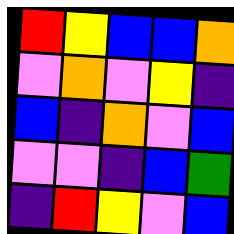[["red", "yellow", "blue", "blue", "orange"], ["violet", "orange", "violet", "yellow", "indigo"], ["blue", "indigo", "orange", "violet", "blue"], ["violet", "violet", "indigo", "blue", "green"], ["indigo", "red", "yellow", "violet", "blue"]]